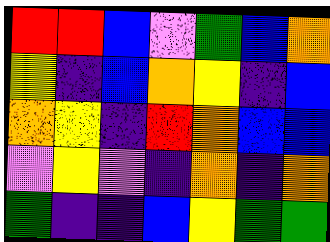[["red", "red", "blue", "violet", "green", "blue", "orange"], ["yellow", "indigo", "blue", "orange", "yellow", "indigo", "blue"], ["orange", "yellow", "indigo", "red", "orange", "blue", "blue"], ["violet", "yellow", "violet", "indigo", "orange", "indigo", "orange"], ["green", "indigo", "indigo", "blue", "yellow", "green", "green"]]